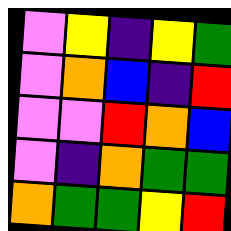[["violet", "yellow", "indigo", "yellow", "green"], ["violet", "orange", "blue", "indigo", "red"], ["violet", "violet", "red", "orange", "blue"], ["violet", "indigo", "orange", "green", "green"], ["orange", "green", "green", "yellow", "red"]]